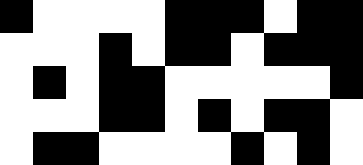[["black", "white", "white", "white", "white", "black", "black", "black", "white", "black", "black"], ["white", "white", "white", "black", "white", "black", "black", "white", "black", "black", "black"], ["white", "black", "white", "black", "black", "white", "white", "white", "white", "white", "black"], ["white", "white", "white", "black", "black", "white", "black", "white", "black", "black", "white"], ["white", "black", "black", "white", "white", "white", "white", "black", "white", "black", "white"]]